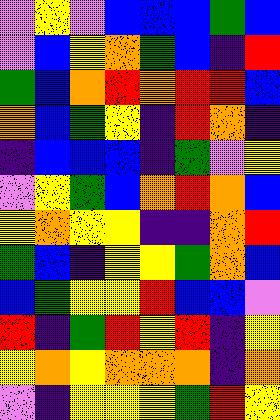[["violet", "yellow", "violet", "blue", "blue", "blue", "green", "blue"], ["violet", "blue", "yellow", "orange", "green", "blue", "indigo", "red"], ["green", "blue", "orange", "red", "orange", "red", "red", "blue"], ["orange", "blue", "green", "yellow", "indigo", "red", "orange", "indigo"], ["indigo", "blue", "blue", "blue", "indigo", "green", "violet", "yellow"], ["violet", "yellow", "green", "blue", "orange", "red", "orange", "blue"], ["yellow", "orange", "yellow", "yellow", "indigo", "indigo", "orange", "red"], ["green", "blue", "indigo", "yellow", "yellow", "green", "orange", "blue"], ["blue", "green", "yellow", "yellow", "red", "blue", "blue", "violet"], ["red", "indigo", "green", "red", "yellow", "red", "indigo", "yellow"], ["yellow", "orange", "yellow", "orange", "orange", "orange", "indigo", "orange"], ["violet", "indigo", "yellow", "yellow", "yellow", "green", "red", "yellow"]]